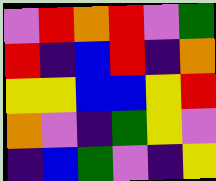[["violet", "red", "orange", "red", "violet", "green"], ["red", "indigo", "blue", "red", "indigo", "orange"], ["yellow", "yellow", "blue", "blue", "yellow", "red"], ["orange", "violet", "indigo", "green", "yellow", "violet"], ["indigo", "blue", "green", "violet", "indigo", "yellow"]]